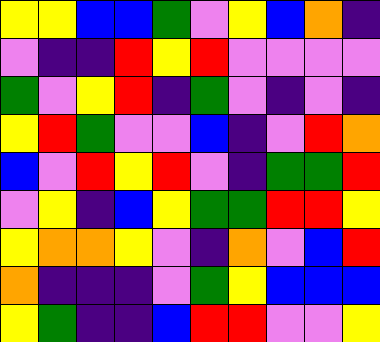[["yellow", "yellow", "blue", "blue", "green", "violet", "yellow", "blue", "orange", "indigo"], ["violet", "indigo", "indigo", "red", "yellow", "red", "violet", "violet", "violet", "violet"], ["green", "violet", "yellow", "red", "indigo", "green", "violet", "indigo", "violet", "indigo"], ["yellow", "red", "green", "violet", "violet", "blue", "indigo", "violet", "red", "orange"], ["blue", "violet", "red", "yellow", "red", "violet", "indigo", "green", "green", "red"], ["violet", "yellow", "indigo", "blue", "yellow", "green", "green", "red", "red", "yellow"], ["yellow", "orange", "orange", "yellow", "violet", "indigo", "orange", "violet", "blue", "red"], ["orange", "indigo", "indigo", "indigo", "violet", "green", "yellow", "blue", "blue", "blue"], ["yellow", "green", "indigo", "indigo", "blue", "red", "red", "violet", "violet", "yellow"]]